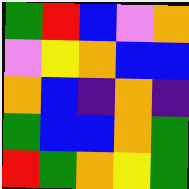[["green", "red", "blue", "violet", "orange"], ["violet", "yellow", "orange", "blue", "blue"], ["orange", "blue", "indigo", "orange", "indigo"], ["green", "blue", "blue", "orange", "green"], ["red", "green", "orange", "yellow", "green"]]